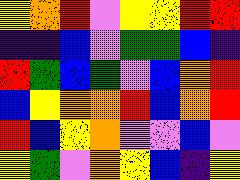[["yellow", "orange", "red", "violet", "yellow", "yellow", "red", "red"], ["indigo", "indigo", "blue", "violet", "green", "green", "blue", "indigo"], ["red", "green", "blue", "green", "violet", "blue", "orange", "red"], ["blue", "yellow", "orange", "orange", "red", "blue", "orange", "red"], ["red", "blue", "yellow", "orange", "violet", "violet", "blue", "violet"], ["yellow", "green", "violet", "orange", "yellow", "blue", "indigo", "yellow"]]